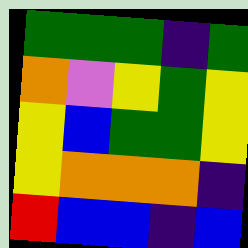[["green", "green", "green", "indigo", "green"], ["orange", "violet", "yellow", "green", "yellow"], ["yellow", "blue", "green", "green", "yellow"], ["yellow", "orange", "orange", "orange", "indigo"], ["red", "blue", "blue", "indigo", "blue"]]